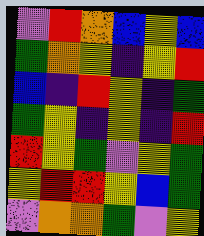[["violet", "red", "orange", "blue", "yellow", "blue"], ["green", "orange", "yellow", "indigo", "yellow", "red"], ["blue", "indigo", "red", "yellow", "indigo", "green"], ["green", "yellow", "indigo", "yellow", "indigo", "red"], ["red", "yellow", "green", "violet", "yellow", "green"], ["yellow", "red", "red", "yellow", "blue", "green"], ["violet", "orange", "orange", "green", "violet", "yellow"]]